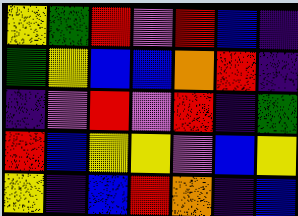[["yellow", "green", "red", "violet", "red", "blue", "indigo"], ["green", "yellow", "blue", "blue", "orange", "red", "indigo"], ["indigo", "violet", "red", "violet", "red", "indigo", "green"], ["red", "blue", "yellow", "yellow", "violet", "blue", "yellow"], ["yellow", "indigo", "blue", "red", "orange", "indigo", "blue"]]